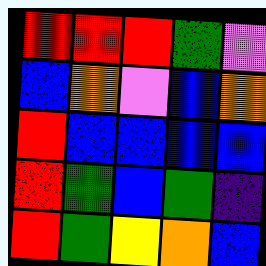[["red", "red", "red", "green", "violet"], ["blue", "orange", "violet", "blue", "orange"], ["red", "blue", "blue", "blue", "blue"], ["red", "green", "blue", "green", "indigo"], ["red", "green", "yellow", "orange", "blue"]]